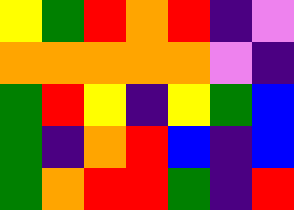[["yellow", "green", "red", "orange", "red", "indigo", "violet"], ["orange", "orange", "orange", "orange", "orange", "violet", "indigo"], ["green", "red", "yellow", "indigo", "yellow", "green", "blue"], ["green", "indigo", "orange", "red", "blue", "indigo", "blue"], ["green", "orange", "red", "red", "green", "indigo", "red"]]